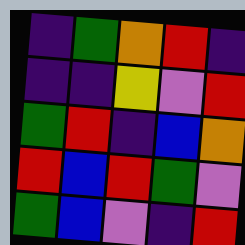[["indigo", "green", "orange", "red", "indigo"], ["indigo", "indigo", "yellow", "violet", "red"], ["green", "red", "indigo", "blue", "orange"], ["red", "blue", "red", "green", "violet"], ["green", "blue", "violet", "indigo", "red"]]